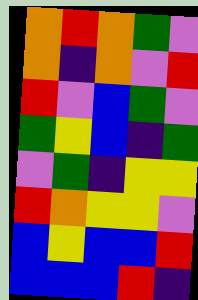[["orange", "red", "orange", "green", "violet"], ["orange", "indigo", "orange", "violet", "red"], ["red", "violet", "blue", "green", "violet"], ["green", "yellow", "blue", "indigo", "green"], ["violet", "green", "indigo", "yellow", "yellow"], ["red", "orange", "yellow", "yellow", "violet"], ["blue", "yellow", "blue", "blue", "red"], ["blue", "blue", "blue", "red", "indigo"]]